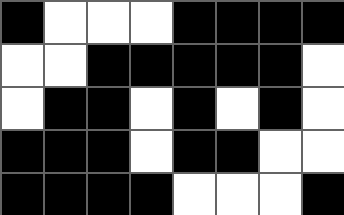[["black", "white", "white", "white", "black", "black", "black", "black"], ["white", "white", "black", "black", "black", "black", "black", "white"], ["white", "black", "black", "white", "black", "white", "black", "white"], ["black", "black", "black", "white", "black", "black", "white", "white"], ["black", "black", "black", "black", "white", "white", "white", "black"]]